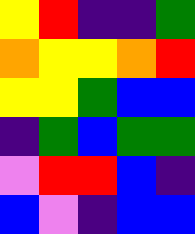[["yellow", "red", "indigo", "indigo", "green"], ["orange", "yellow", "yellow", "orange", "red"], ["yellow", "yellow", "green", "blue", "blue"], ["indigo", "green", "blue", "green", "green"], ["violet", "red", "red", "blue", "indigo"], ["blue", "violet", "indigo", "blue", "blue"]]